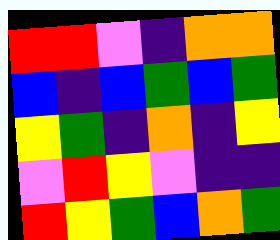[["red", "red", "violet", "indigo", "orange", "orange"], ["blue", "indigo", "blue", "green", "blue", "green"], ["yellow", "green", "indigo", "orange", "indigo", "yellow"], ["violet", "red", "yellow", "violet", "indigo", "indigo"], ["red", "yellow", "green", "blue", "orange", "green"]]